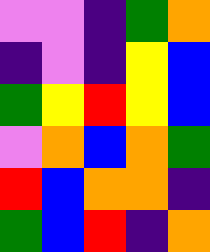[["violet", "violet", "indigo", "green", "orange"], ["indigo", "violet", "indigo", "yellow", "blue"], ["green", "yellow", "red", "yellow", "blue"], ["violet", "orange", "blue", "orange", "green"], ["red", "blue", "orange", "orange", "indigo"], ["green", "blue", "red", "indigo", "orange"]]